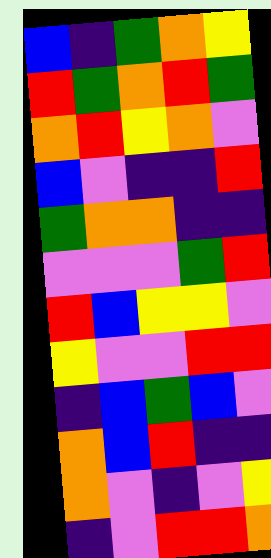[["blue", "indigo", "green", "orange", "yellow"], ["red", "green", "orange", "red", "green"], ["orange", "red", "yellow", "orange", "violet"], ["blue", "violet", "indigo", "indigo", "red"], ["green", "orange", "orange", "indigo", "indigo"], ["violet", "violet", "violet", "green", "red"], ["red", "blue", "yellow", "yellow", "violet"], ["yellow", "violet", "violet", "red", "red"], ["indigo", "blue", "green", "blue", "violet"], ["orange", "blue", "red", "indigo", "indigo"], ["orange", "violet", "indigo", "violet", "yellow"], ["indigo", "violet", "red", "red", "orange"]]